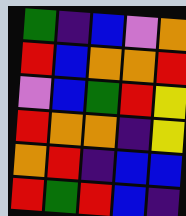[["green", "indigo", "blue", "violet", "orange"], ["red", "blue", "orange", "orange", "red"], ["violet", "blue", "green", "red", "yellow"], ["red", "orange", "orange", "indigo", "yellow"], ["orange", "red", "indigo", "blue", "blue"], ["red", "green", "red", "blue", "indigo"]]